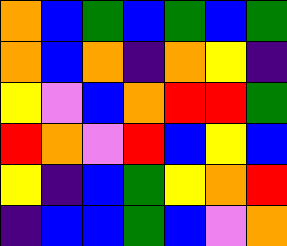[["orange", "blue", "green", "blue", "green", "blue", "green"], ["orange", "blue", "orange", "indigo", "orange", "yellow", "indigo"], ["yellow", "violet", "blue", "orange", "red", "red", "green"], ["red", "orange", "violet", "red", "blue", "yellow", "blue"], ["yellow", "indigo", "blue", "green", "yellow", "orange", "red"], ["indigo", "blue", "blue", "green", "blue", "violet", "orange"]]